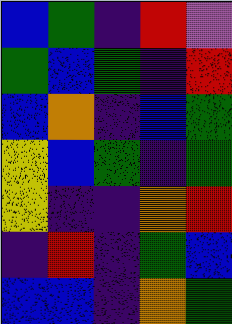[["blue", "green", "indigo", "red", "violet"], ["green", "blue", "green", "indigo", "red"], ["blue", "orange", "indigo", "blue", "green"], ["yellow", "blue", "green", "indigo", "green"], ["yellow", "indigo", "indigo", "orange", "red"], ["indigo", "red", "indigo", "green", "blue"], ["blue", "blue", "indigo", "orange", "green"]]